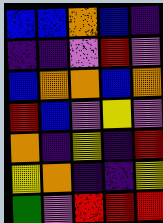[["blue", "blue", "orange", "blue", "indigo"], ["indigo", "indigo", "violet", "red", "violet"], ["blue", "orange", "orange", "blue", "orange"], ["red", "blue", "violet", "yellow", "violet"], ["orange", "indigo", "yellow", "indigo", "red"], ["yellow", "orange", "indigo", "indigo", "yellow"], ["green", "violet", "red", "red", "red"]]